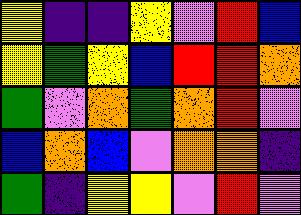[["yellow", "indigo", "indigo", "yellow", "violet", "red", "blue"], ["yellow", "green", "yellow", "blue", "red", "red", "orange"], ["green", "violet", "orange", "green", "orange", "red", "violet"], ["blue", "orange", "blue", "violet", "orange", "orange", "indigo"], ["green", "indigo", "yellow", "yellow", "violet", "red", "violet"]]